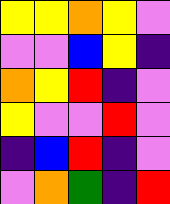[["yellow", "yellow", "orange", "yellow", "violet"], ["violet", "violet", "blue", "yellow", "indigo"], ["orange", "yellow", "red", "indigo", "violet"], ["yellow", "violet", "violet", "red", "violet"], ["indigo", "blue", "red", "indigo", "violet"], ["violet", "orange", "green", "indigo", "red"]]